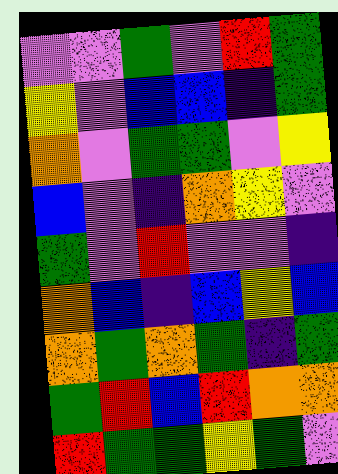[["violet", "violet", "green", "violet", "red", "green"], ["yellow", "violet", "blue", "blue", "indigo", "green"], ["orange", "violet", "green", "green", "violet", "yellow"], ["blue", "violet", "indigo", "orange", "yellow", "violet"], ["green", "violet", "red", "violet", "violet", "indigo"], ["orange", "blue", "indigo", "blue", "yellow", "blue"], ["orange", "green", "orange", "green", "indigo", "green"], ["green", "red", "blue", "red", "orange", "orange"], ["red", "green", "green", "yellow", "green", "violet"]]